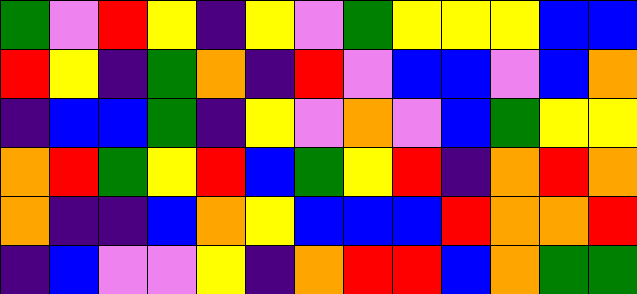[["green", "violet", "red", "yellow", "indigo", "yellow", "violet", "green", "yellow", "yellow", "yellow", "blue", "blue"], ["red", "yellow", "indigo", "green", "orange", "indigo", "red", "violet", "blue", "blue", "violet", "blue", "orange"], ["indigo", "blue", "blue", "green", "indigo", "yellow", "violet", "orange", "violet", "blue", "green", "yellow", "yellow"], ["orange", "red", "green", "yellow", "red", "blue", "green", "yellow", "red", "indigo", "orange", "red", "orange"], ["orange", "indigo", "indigo", "blue", "orange", "yellow", "blue", "blue", "blue", "red", "orange", "orange", "red"], ["indigo", "blue", "violet", "violet", "yellow", "indigo", "orange", "red", "red", "blue", "orange", "green", "green"]]